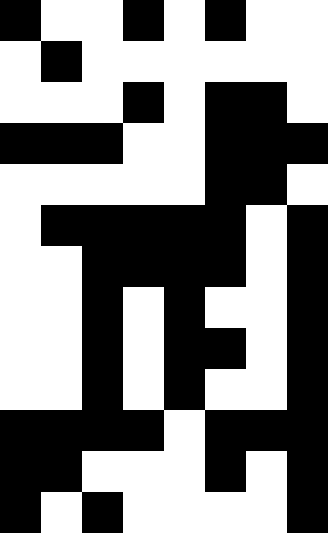[["black", "white", "white", "black", "white", "black", "white", "white"], ["white", "black", "white", "white", "white", "white", "white", "white"], ["white", "white", "white", "black", "white", "black", "black", "white"], ["black", "black", "black", "white", "white", "black", "black", "black"], ["white", "white", "white", "white", "white", "black", "black", "white"], ["white", "black", "black", "black", "black", "black", "white", "black"], ["white", "white", "black", "black", "black", "black", "white", "black"], ["white", "white", "black", "white", "black", "white", "white", "black"], ["white", "white", "black", "white", "black", "black", "white", "black"], ["white", "white", "black", "white", "black", "white", "white", "black"], ["black", "black", "black", "black", "white", "black", "black", "black"], ["black", "black", "white", "white", "white", "black", "white", "black"], ["black", "white", "black", "white", "white", "white", "white", "black"]]